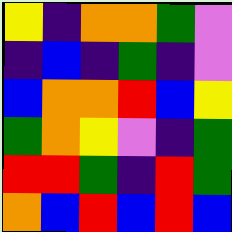[["yellow", "indigo", "orange", "orange", "green", "violet"], ["indigo", "blue", "indigo", "green", "indigo", "violet"], ["blue", "orange", "orange", "red", "blue", "yellow"], ["green", "orange", "yellow", "violet", "indigo", "green"], ["red", "red", "green", "indigo", "red", "green"], ["orange", "blue", "red", "blue", "red", "blue"]]